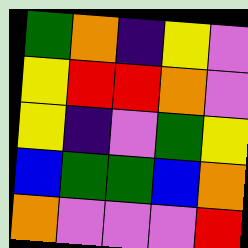[["green", "orange", "indigo", "yellow", "violet"], ["yellow", "red", "red", "orange", "violet"], ["yellow", "indigo", "violet", "green", "yellow"], ["blue", "green", "green", "blue", "orange"], ["orange", "violet", "violet", "violet", "red"]]